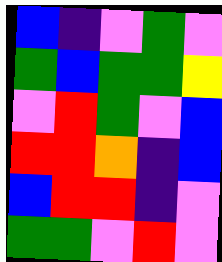[["blue", "indigo", "violet", "green", "violet"], ["green", "blue", "green", "green", "yellow"], ["violet", "red", "green", "violet", "blue"], ["red", "red", "orange", "indigo", "blue"], ["blue", "red", "red", "indigo", "violet"], ["green", "green", "violet", "red", "violet"]]